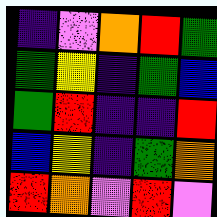[["indigo", "violet", "orange", "red", "green"], ["green", "yellow", "indigo", "green", "blue"], ["green", "red", "indigo", "indigo", "red"], ["blue", "yellow", "indigo", "green", "orange"], ["red", "orange", "violet", "red", "violet"]]